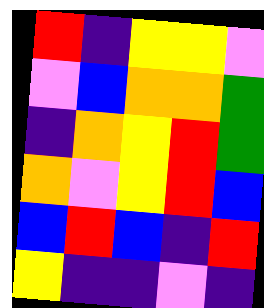[["red", "indigo", "yellow", "yellow", "violet"], ["violet", "blue", "orange", "orange", "green"], ["indigo", "orange", "yellow", "red", "green"], ["orange", "violet", "yellow", "red", "blue"], ["blue", "red", "blue", "indigo", "red"], ["yellow", "indigo", "indigo", "violet", "indigo"]]